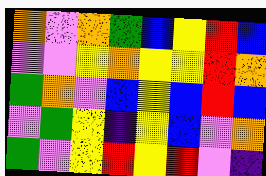[["orange", "violet", "orange", "green", "blue", "yellow", "red", "blue"], ["violet", "violet", "yellow", "orange", "yellow", "yellow", "red", "orange"], ["green", "orange", "violet", "blue", "yellow", "blue", "red", "blue"], ["violet", "green", "yellow", "indigo", "yellow", "blue", "violet", "orange"], ["green", "violet", "yellow", "red", "yellow", "red", "violet", "indigo"]]